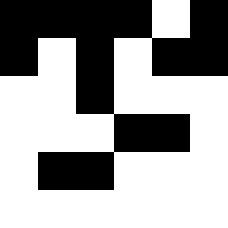[["black", "black", "black", "black", "white", "black"], ["black", "white", "black", "white", "black", "black"], ["white", "white", "black", "white", "white", "white"], ["white", "white", "white", "black", "black", "white"], ["white", "black", "black", "white", "white", "white"], ["white", "white", "white", "white", "white", "white"]]